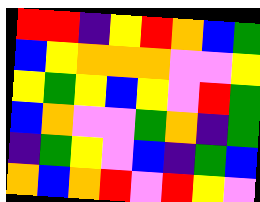[["red", "red", "indigo", "yellow", "red", "orange", "blue", "green"], ["blue", "yellow", "orange", "orange", "orange", "violet", "violet", "yellow"], ["yellow", "green", "yellow", "blue", "yellow", "violet", "red", "green"], ["blue", "orange", "violet", "violet", "green", "orange", "indigo", "green"], ["indigo", "green", "yellow", "violet", "blue", "indigo", "green", "blue"], ["orange", "blue", "orange", "red", "violet", "red", "yellow", "violet"]]